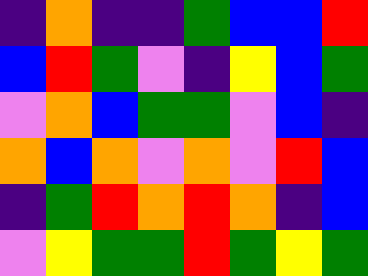[["indigo", "orange", "indigo", "indigo", "green", "blue", "blue", "red"], ["blue", "red", "green", "violet", "indigo", "yellow", "blue", "green"], ["violet", "orange", "blue", "green", "green", "violet", "blue", "indigo"], ["orange", "blue", "orange", "violet", "orange", "violet", "red", "blue"], ["indigo", "green", "red", "orange", "red", "orange", "indigo", "blue"], ["violet", "yellow", "green", "green", "red", "green", "yellow", "green"]]